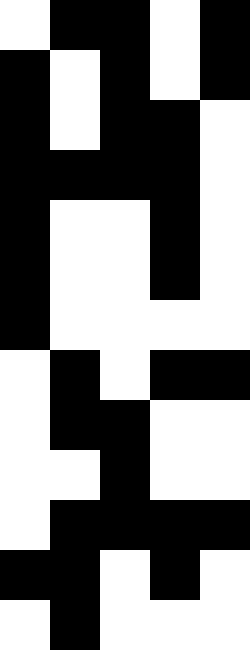[["white", "black", "black", "white", "black"], ["black", "white", "black", "white", "black"], ["black", "white", "black", "black", "white"], ["black", "black", "black", "black", "white"], ["black", "white", "white", "black", "white"], ["black", "white", "white", "black", "white"], ["black", "white", "white", "white", "white"], ["white", "black", "white", "black", "black"], ["white", "black", "black", "white", "white"], ["white", "white", "black", "white", "white"], ["white", "black", "black", "black", "black"], ["black", "black", "white", "black", "white"], ["white", "black", "white", "white", "white"]]